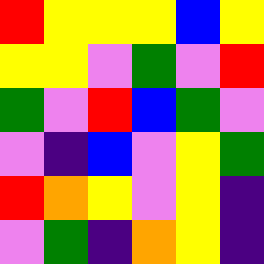[["red", "yellow", "yellow", "yellow", "blue", "yellow"], ["yellow", "yellow", "violet", "green", "violet", "red"], ["green", "violet", "red", "blue", "green", "violet"], ["violet", "indigo", "blue", "violet", "yellow", "green"], ["red", "orange", "yellow", "violet", "yellow", "indigo"], ["violet", "green", "indigo", "orange", "yellow", "indigo"]]